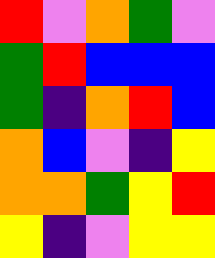[["red", "violet", "orange", "green", "violet"], ["green", "red", "blue", "blue", "blue"], ["green", "indigo", "orange", "red", "blue"], ["orange", "blue", "violet", "indigo", "yellow"], ["orange", "orange", "green", "yellow", "red"], ["yellow", "indigo", "violet", "yellow", "yellow"]]